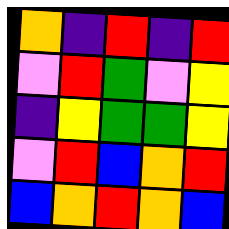[["orange", "indigo", "red", "indigo", "red"], ["violet", "red", "green", "violet", "yellow"], ["indigo", "yellow", "green", "green", "yellow"], ["violet", "red", "blue", "orange", "red"], ["blue", "orange", "red", "orange", "blue"]]